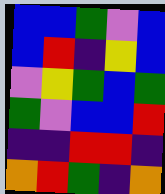[["blue", "blue", "green", "violet", "blue"], ["blue", "red", "indigo", "yellow", "blue"], ["violet", "yellow", "green", "blue", "green"], ["green", "violet", "blue", "blue", "red"], ["indigo", "indigo", "red", "red", "indigo"], ["orange", "red", "green", "indigo", "orange"]]